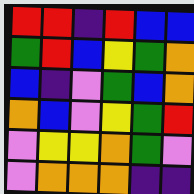[["red", "red", "indigo", "red", "blue", "blue"], ["green", "red", "blue", "yellow", "green", "orange"], ["blue", "indigo", "violet", "green", "blue", "orange"], ["orange", "blue", "violet", "yellow", "green", "red"], ["violet", "yellow", "yellow", "orange", "green", "violet"], ["violet", "orange", "orange", "orange", "indigo", "indigo"]]